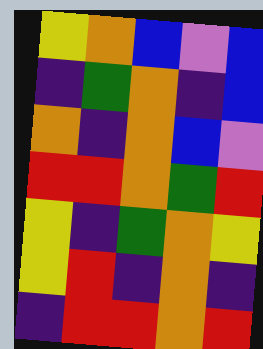[["yellow", "orange", "blue", "violet", "blue"], ["indigo", "green", "orange", "indigo", "blue"], ["orange", "indigo", "orange", "blue", "violet"], ["red", "red", "orange", "green", "red"], ["yellow", "indigo", "green", "orange", "yellow"], ["yellow", "red", "indigo", "orange", "indigo"], ["indigo", "red", "red", "orange", "red"]]